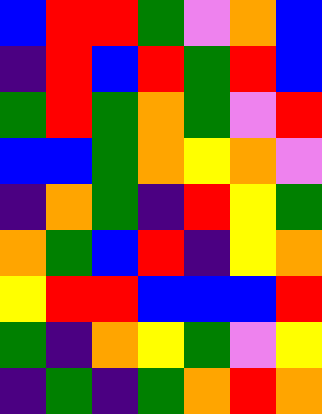[["blue", "red", "red", "green", "violet", "orange", "blue"], ["indigo", "red", "blue", "red", "green", "red", "blue"], ["green", "red", "green", "orange", "green", "violet", "red"], ["blue", "blue", "green", "orange", "yellow", "orange", "violet"], ["indigo", "orange", "green", "indigo", "red", "yellow", "green"], ["orange", "green", "blue", "red", "indigo", "yellow", "orange"], ["yellow", "red", "red", "blue", "blue", "blue", "red"], ["green", "indigo", "orange", "yellow", "green", "violet", "yellow"], ["indigo", "green", "indigo", "green", "orange", "red", "orange"]]